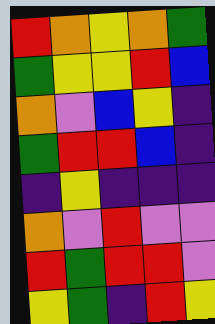[["red", "orange", "yellow", "orange", "green"], ["green", "yellow", "yellow", "red", "blue"], ["orange", "violet", "blue", "yellow", "indigo"], ["green", "red", "red", "blue", "indigo"], ["indigo", "yellow", "indigo", "indigo", "indigo"], ["orange", "violet", "red", "violet", "violet"], ["red", "green", "red", "red", "violet"], ["yellow", "green", "indigo", "red", "yellow"]]